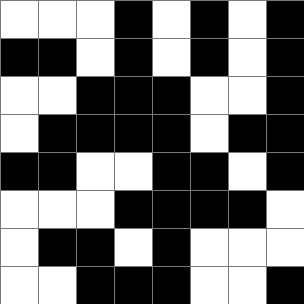[["white", "white", "white", "black", "white", "black", "white", "black"], ["black", "black", "white", "black", "white", "black", "white", "black"], ["white", "white", "black", "black", "black", "white", "white", "black"], ["white", "black", "black", "black", "black", "white", "black", "black"], ["black", "black", "white", "white", "black", "black", "white", "black"], ["white", "white", "white", "black", "black", "black", "black", "white"], ["white", "black", "black", "white", "black", "white", "white", "white"], ["white", "white", "black", "black", "black", "white", "white", "black"]]